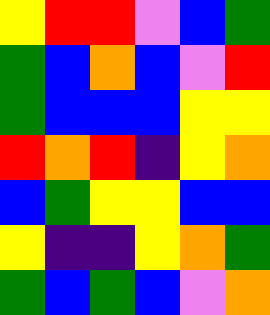[["yellow", "red", "red", "violet", "blue", "green"], ["green", "blue", "orange", "blue", "violet", "red"], ["green", "blue", "blue", "blue", "yellow", "yellow"], ["red", "orange", "red", "indigo", "yellow", "orange"], ["blue", "green", "yellow", "yellow", "blue", "blue"], ["yellow", "indigo", "indigo", "yellow", "orange", "green"], ["green", "blue", "green", "blue", "violet", "orange"]]